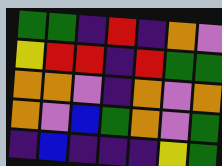[["green", "green", "indigo", "red", "indigo", "orange", "violet"], ["yellow", "red", "red", "indigo", "red", "green", "green"], ["orange", "orange", "violet", "indigo", "orange", "violet", "orange"], ["orange", "violet", "blue", "green", "orange", "violet", "green"], ["indigo", "blue", "indigo", "indigo", "indigo", "yellow", "green"]]